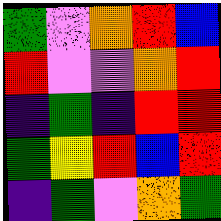[["green", "violet", "orange", "red", "blue"], ["red", "violet", "violet", "orange", "red"], ["indigo", "green", "indigo", "red", "red"], ["green", "yellow", "red", "blue", "red"], ["indigo", "green", "violet", "orange", "green"]]